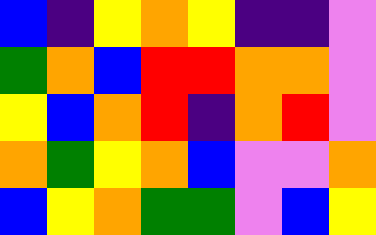[["blue", "indigo", "yellow", "orange", "yellow", "indigo", "indigo", "violet"], ["green", "orange", "blue", "red", "red", "orange", "orange", "violet"], ["yellow", "blue", "orange", "red", "indigo", "orange", "red", "violet"], ["orange", "green", "yellow", "orange", "blue", "violet", "violet", "orange"], ["blue", "yellow", "orange", "green", "green", "violet", "blue", "yellow"]]